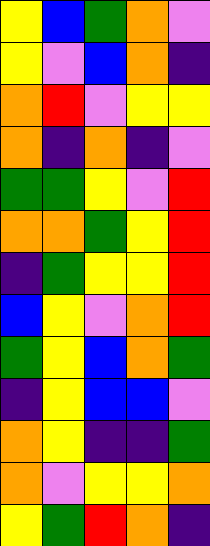[["yellow", "blue", "green", "orange", "violet"], ["yellow", "violet", "blue", "orange", "indigo"], ["orange", "red", "violet", "yellow", "yellow"], ["orange", "indigo", "orange", "indigo", "violet"], ["green", "green", "yellow", "violet", "red"], ["orange", "orange", "green", "yellow", "red"], ["indigo", "green", "yellow", "yellow", "red"], ["blue", "yellow", "violet", "orange", "red"], ["green", "yellow", "blue", "orange", "green"], ["indigo", "yellow", "blue", "blue", "violet"], ["orange", "yellow", "indigo", "indigo", "green"], ["orange", "violet", "yellow", "yellow", "orange"], ["yellow", "green", "red", "orange", "indigo"]]